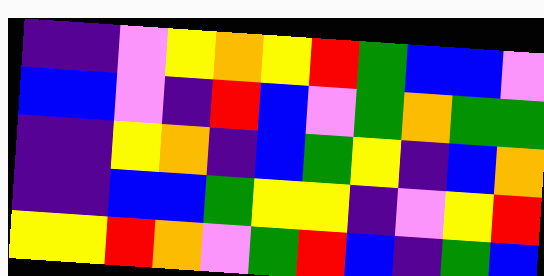[["indigo", "indigo", "violet", "yellow", "orange", "yellow", "red", "green", "blue", "blue", "violet"], ["blue", "blue", "violet", "indigo", "red", "blue", "violet", "green", "orange", "green", "green"], ["indigo", "indigo", "yellow", "orange", "indigo", "blue", "green", "yellow", "indigo", "blue", "orange"], ["indigo", "indigo", "blue", "blue", "green", "yellow", "yellow", "indigo", "violet", "yellow", "red"], ["yellow", "yellow", "red", "orange", "violet", "green", "red", "blue", "indigo", "green", "blue"]]